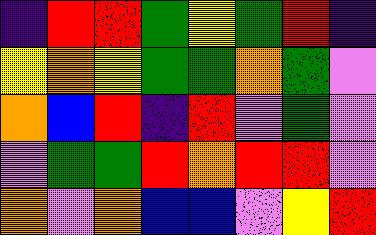[["indigo", "red", "red", "green", "yellow", "green", "red", "indigo"], ["yellow", "orange", "yellow", "green", "green", "orange", "green", "violet"], ["orange", "blue", "red", "indigo", "red", "violet", "green", "violet"], ["violet", "green", "green", "red", "orange", "red", "red", "violet"], ["orange", "violet", "orange", "blue", "blue", "violet", "yellow", "red"]]